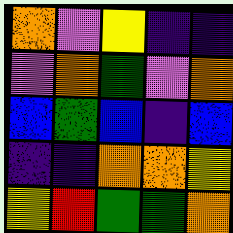[["orange", "violet", "yellow", "indigo", "indigo"], ["violet", "orange", "green", "violet", "orange"], ["blue", "green", "blue", "indigo", "blue"], ["indigo", "indigo", "orange", "orange", "yellow"], ["yellow", "red", "green", "green", "orange"]]